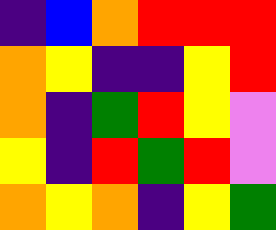[["indigo", "blue", "orange", "red", "red", "red"], ["orange", "yellow", "indigo", "indigo", "yellow", "red"], ["orange", "indigo", "green", "red", "yellow", "violet"], ["yellow", "indigo", "red", "green", "red", "violet"], ["orange", "yellow", "orange", "indigo", "yellow", "green"]]